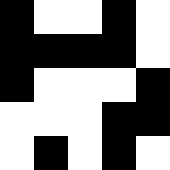[["black", "white", "white", "black", "white"], ["black", "black", "black", "black", "white"], ["black", "white", "white", "white", "black"], ["white", "white", "white", "black", "black"], ["white", "black", "white", "black", "white"]]